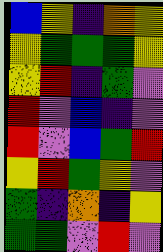[["blue", "yellow", "indigo", "orange", "yellow"], ["yellow", "green", "green", "green", "yellow"], ["yellow", "red", "indigo", "green", "violet"], ["red", "violet", "blue", "indigo", "violet"], ["red", "violet", "blue", "green", "red"], ["yellow", "red", "green", "yellow", "violet"], ["green", "indigo", "orange", "indigo", "yellow"], ["green", "green", "violet", "red", "violet"]]